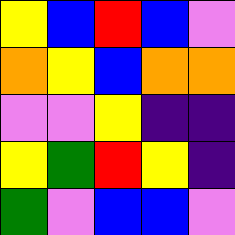[["yellow", "blue", "red", "blue", "violet"], ["orange", "yellow", "blue", "orange", "orange"], ["violet", "violet", "yellow", "indigo", "indigo"], ["yellow", "green", "red", "yellow", "indigo"], ["green", "violet", "blue", "blue", "violet"]]